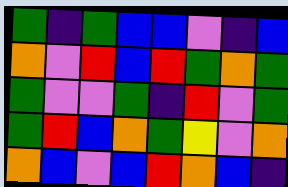[["green", "indigo", "green", "blue", "blue", "violet", "indigo", "blue"], ["orange", "violet", "red", "blue", "red", "green", "orange", "green"], ["green", "violet", "violet", "green", "indigo", "red", "violet", "green"], ["green", "red", "blue", "orange", "green", "yellow", "violet", "orange"], ["orange", "blue", "violet", "blue", "red", "orange", "blue", "indigo"]]